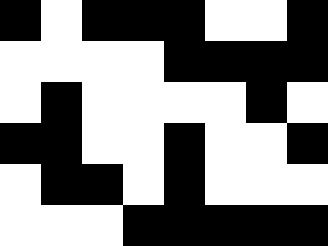[["black", "white", "black", "black", "black", "white", "white", "black"], ["white", "white", "white", "white", "black", "black", "black", "black"], ["white", "black", "white", "white", "white", "white", "black", "white"], ["black", "black", "white", "white", "black", "white", "white", "black"], ["white", "black", "black", "white", "black", "white", "white", "white"], ["white", "white", "white", "black", "black", "black", "black", "black"]]